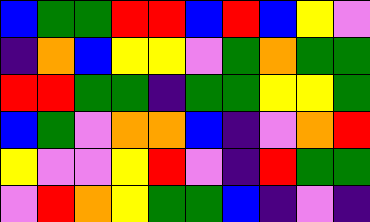[["blue", "green", "green", "red", "red", "blue", "red", "blue", "yellow", "violet"], ["indigo", "orange", "blue", "yellow", "yellow", "violet", "green", "orange", "green", "green"], ["red", "red", "green", "green", "indigo", "green", "green", "yellow", "yellow", "green"], ["blue", "green", "violet", "orange", "orange", "blue", "indigo", "violet", "orange", "red"], ["yellow", "violet", "violet", "yellow", "red", "violet", "indigo", "red", "green", "green"], ["violet", "red", "orange", "yellow", "green", "green", "blue", "indigo", "violet", "indigo"]]